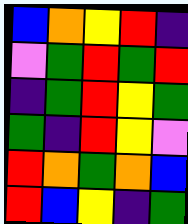[["blue", "orange", "yellow", "red", "indigo"], ["violet", "green", "red", "green", "red"], ["indigo", "green", "red", "yellow", "green"], ["green", "indigo", "red", "yellow", "violet"], ["red", "orange", "green", "orange", "blue"], ["red", "blue", "yellow", "indigo", "green"]]